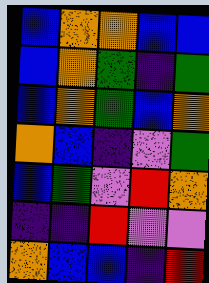[["blue", "orange", "orange", "blue", "blue"], ["blue", "orange", "green", "indigo", "green"], ["blue", "orange", "green", "blue", "orange"], ["orange", "blue", "indigo", "violet", "green"], ["blue", "green", "violet", "red", "orange"], ["indigo", "indigo", "red", "violet", "violet"], ["orange", "blue", "blue", "indigo", "red"]]